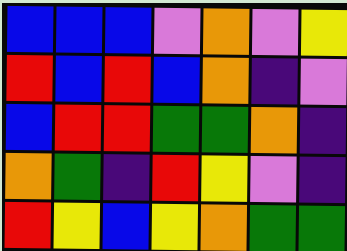[["blue", "blue", "blue", "violet", "orange", "violet", "yellow"], ["red", "blue", "red", "blue", "orange", "indigo", "violet"], ["blue", "red", "red", "green", "green", "orange", "indigo"], ["orange", "green", "indigo", "red", "yellow", "violet", "indigo"], ["red", "yellow", "blue", "yellow", "orange", "green", "green"]]